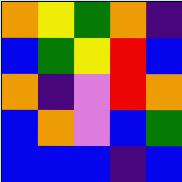[["orange", "yellow", "green", "orange", "indigo"], ["blue", "green", "yellow", "red", "blue"], ["orange", "indigo", "violet", "red", "orange"], ["blue", "orange", "violet", "blue", "green"], ["blue", "blue", "blue", "indigo", "blue"]]